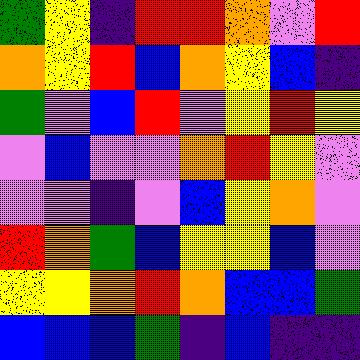[["green", "yellow", "indigo", "red", "red", "orange", "violet", "red"], ["orange", "yellow", "red", "blue", "orange", "yellow", "blue", "indigo"], ["green", "violet", "blue", "red", "violet", "yellow", "red", "yellow"], ["violet", "blue", "violet", "violet", "orange", "red", "yellow", "violet"], ["violet", "violet", "indigo", "violet", "blue", "yellow", "orange", "violet"], ["red", "orange", "green", "blue", "yellow", "yellow", "blue", "violet"], ["yellow", "yellow", "orange", "red", "orange", "blue", "blue", "green"], ["blue", "blue", "blue", "green", "indigo", "blue", "indigo", "indigo"]]